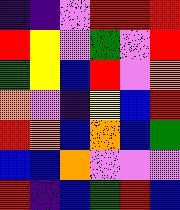[["indigo", "indigo", "violet", "red", "red", "red"], ["red", "yellow", "violet", "green", "violet", "red"], ["green", "yellow", "blue", "red", "violet", "orange"], ["orange", "violet", "indigo", "yellow", "blue", "red"], ["red", "orange", "blue", "orange", "blue", "green"], ["blue", "blue", "orange", "violet", "violet", "violet"], ["red", "indigo", "blue", "green", "red", "blue"]]